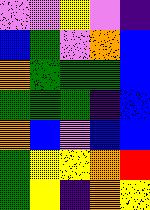[["violet", "violet", "yellow", "violet", "indigo"], ["blue", "green", "violet", "orange", "blue"], ["orange", "green", "green", "green", "blue"], ["green", "green", "green", "indigo", "blue"], ["orange", "blue", "violet", "blue", "blue"], ["green", "yellow", "yellow", "orange", "red"], ["green", "yellow", "indigo", "orange", "yellow"]]